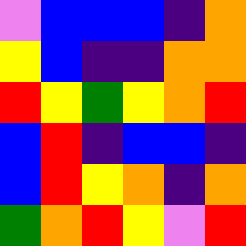[["violet", "blue", "blue", "blue", "indigo", "orange"], ["yellow", "blue", "indigo", "indigo", "orange", "orange"], ["red", "yellow", "green", "yellow", "orange", "red"], ["blue", "red", "indigo", "blue", "blue", "indigo"], ["blue", "red", "yellow", "orange", "indigo", "orange"], ["green", "orange", "red", "yellow", "violet", "red"]]